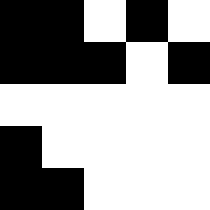[["black", "black", "white", "black", "white"], ["black", "black", "black", "white", "black"], ["white", "white", "white", "white", "white"], ["black", "white", "white", "white", "white"], ["black", "black", "white", "white", "white"]]